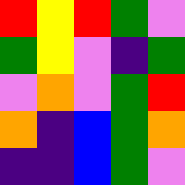[["red", "yellow", "red", "green", "violet"], ["green", "yellow", "violet", "indigo", "green"], ["violet", "orange", "violet", "green", "red"], ["orange", "indigo", "blue", "green", "orange"], ["indigo", "indigo", "blue", "green", "violet"]]